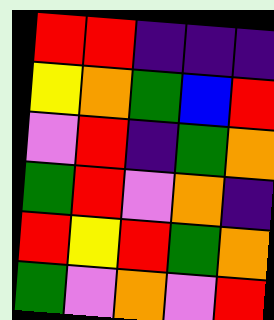[["red", "red", "indigo", "indigo", "indigo"], ["yellow", "orange", "green", "blue", "red"], ["violet", "red", "indigo", "green", "orange"], ["green", "red", "violet", "orange", "indigo"], ["red", "yellow", "red", "green", "orange"], ["green", "violet", "orange", "violet", "red"]]